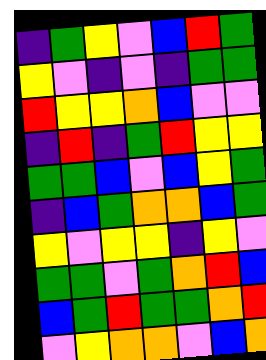[["indigo", "green", "yellow", "violet", "blue", "red", "green"], ["yellow", "violet", "indigo", "violet", "indigo", "green", "green"], ["red", "yellow", "yellow", "orange", "blue", "violet", "violet"], ["indigo", "red", "indigo", "green", "red", "yellow", "yellow"], ["green", "green", "blue", "violet", "blue", "yellow", "green"], ["indigo", "blue", "green", "orange", "orange", "blue", "green"], ["yellow", "violet", "yellow", "yellow", "indigo", "yellow", "violet"], ["green", "green", "violet", "green", "orange", "red", "blue"], ["blue", "green", "red", "green", "green", "orange", "red"], ["violet", "yellow", "orange", "orange", "violet", "blue", "orange"]]